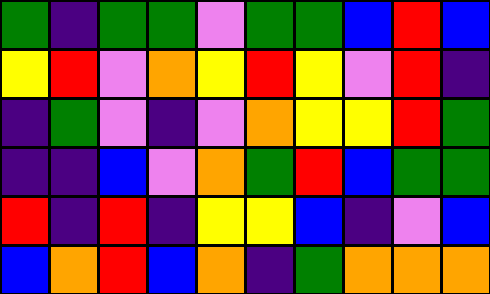[["green", "indigo", "green", "green", "violet", "green", "green", "blue", "red", "blue"], ["yellow", "red", "violet", "orange", "yellow", "red", "yellow", "violet", "red", "indigo"], ["indigo", "green", "violet", "indigo", "violet", "orange", "yellow", "yellow", "red", "green"], ["indigo", "indigo", "blue", "violet", "orange", "green", "red", "blue", "green", "green"], ["red", "indigo", "red", "indigo", "yellow", "yellow", "blue", "indigo", "violet", "blue"], ["blue", "orange", "red", "blue", "orange", "indigo", "green", "orange", "orange", "orange"]]